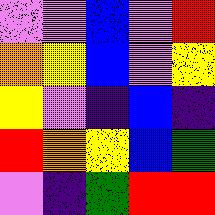[["violet", "violet", "blue", "violet", "red"], ["orange", "yellow", "blue", "violet", "yellow"], ["yellow", "violet", "indigo", "blue", "indigo"], ["red", "orange", "yellow", "blue", "green"], ["violet", "indigo", "green", "red", "red"]]